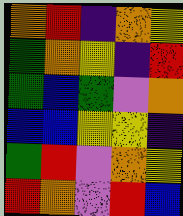[["orange", "red", "indigo", "orange", "yellow"], ["green", "orange", "yellow", "indigo", "red"], ["green", "blue", "green", "violet", "orange"], ["blue", "blue", "yellow", "yellow", "indigo"], ["green", "red", "violet", "orange", "yellow"], ["red", "orange", "violet", "red", "blue"]]